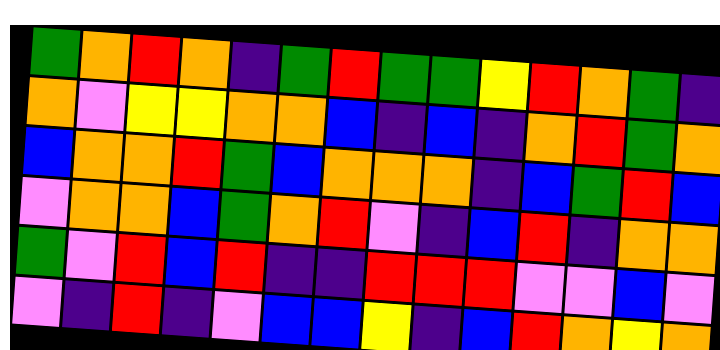[["green", "orange", "red", "orange", "indigo", "green", "red", "green", "green", "yellow", "red", "orange", "green", "indigo"], ["orange", "violet", "yellow", "yellow", "orange", "orange", "blue", "indigo", "blue", "indigo", "orange", "red", "green", "orange"], ["blue", "orange", "orange", "red", "green", "blue", "orange", "orange", "orange", "indigo", "blue", "green", "red", "blue"], ["violet", "orange", "orange", "blue", "green", "orange", "red", "violet", "indigo", "blue", "red", "indigo", "orange", "orange"], ["green", "violet", "red", "blue", "red", "indigo", "indigo", "red", "red", "red", "violet", "violet", "blue", "violet"], ["violet", "indigo", "red", "indigo", "violet", "blue", "blue", "yellow", "indigo", "blue", "red", "orange", "yellow", "orange"]]